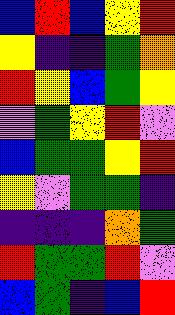[["blue", "red", "blue", "yellow", "red"], ["yellow", "indigo", "indigo", "green", "orange"], ["red", "yellow", "blue", "green", "yellow"], ["violet", "green", "yellow", "red", "violet"], ["blue", "green", "green", "yellow", "red"], ["yellow", "violet", "green", "green", "indigo"], ["indigo", "indigo", "indigo", "orange", "green"], ["red", "green", "green", "red", "violet"], ["blue", "green", "indigo", "blue", "red"]]